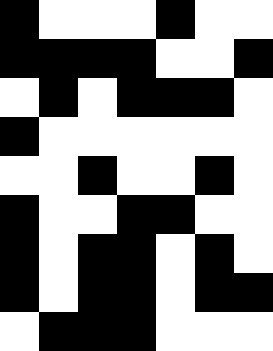[["black", "white", "white", "white", "black", "white", "white"], ["black", "black", "black", "black", "white", "white", "black"], ["white", "black", "white", "black", "black", "black", "white"], ["black", "white", "white", "white", "white", "white", "white"], ["white", "white", "black", "white", "white", "black", "white"], ["black", "white", "white", "black", "black", "white", "white"], ["black", "white", "black", "black", "white", "black", "white"], ["black", "white", "black", "black", "white", "black", "black"], ["white", "black", "black", "black", "white", "white", "white"]]